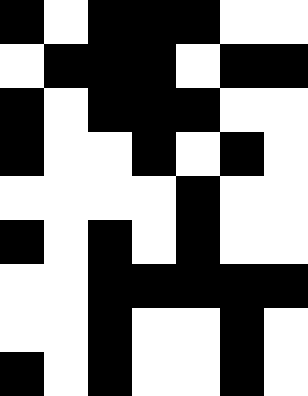[["black", "white", "black", "black", "black", "white", "white"], ["white", "black", "black", "black", "white", "black", "black"], ["black", "white", "black", "black", "black", "white", "white"], ["black", "white", "white", "black", "white", "black", "white"], ["white", "white", "white", "white", "black", "white", "white"], ["black", "white", "black", "white", "black", "white", "white"], ["white", "white", "black", "black", "black", "black", "black"], ["white", "white", "black", "white", "white", "black", "white"], ["black", "white", "black", "white", "white", "black", "white"]]